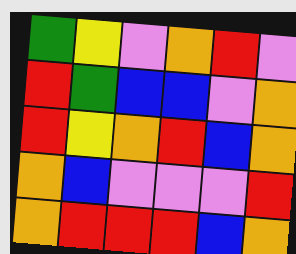[["green", "yellow", "violet", "orange", "red", "violet"], ["red", "green", "blue", "blue", "violet", "orange"], ["red", "yellow", "orange", "red", "blue", "orange"], ["orange", "blue", "violet", "violet", "violet", "red"], ["orange", "red", "red", "red", "blue", "orange"]]